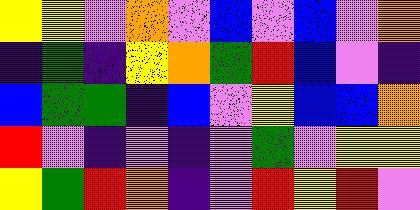[["yellow", "yellow", "violet", "orange", "violet", "blue", "violet", "blue", "violet", "orange"], ["indigo", "green", "indigo", "yellow", "orange", "green", "red", "blue", "violet", "indigo"], ["blue", "green", "green", "indigo", "blue", "violet", "yellow", "blue", "blue", "orange"], ["red", "violet", "indigo", "violet", "indigo", "violet", "green", "violet", "yellow", "yellow"], ["yellow", "green", "red", "orange", "indigo", "violet", "red", "yellow", "red", "violet"]]